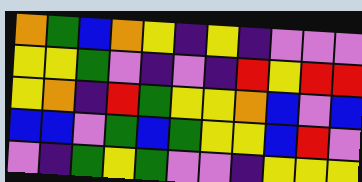[["orange", "green", "blue", "orange", "yellow", "indigo", "yellow", "indigo", "violet", "violet", "violet"], ["yellow", "yellow", "green", "violet", "indigo", "violet", "indigo", "red", "yellow", "red", "red"], ["yellow", "orange", "indigo", "red", "green", "yellow", "yellow", "orange", "blue", "violet", "blue"], ["blue", "blue", "violet", "green", "blue", "green", "yellow", "yellow", "blue", "red", "violet"], ["violet", "indigo", "green", "yellow", "green", "violet", "violet", "indigo", "yellow", "yellow", "yellow"]]